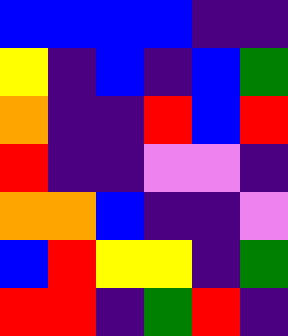[["blue", "blue", "blue", "blue", "indigo", "indigo"], ["yellow", "indigo", "blue", "indigo", "blue", "green"], ["orange", "indigo", "indigo", "red", "blue", "red"], ["red", "indigo", "indigo", "violet", "violet", "indigo"], ["orange", "orange", "blue", "indigo", "indigo", "violet"], ["blue", "red", "yellow", "yellow", "indigo", "green"], ["red", "red", "indigo", "green", "red", "indigo"]]